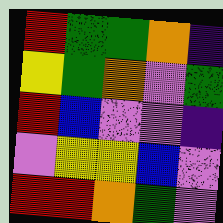[["red", "green", "green", "orange", "indigo"], ["yellow", "green", "orange", "violet", "green"], ["red", "blue", "violet", "violet", "indigo"], ["violet", "yellow", "yellow", "blue", "violet"], ["red", "red", "orange", "green", "violet"]]